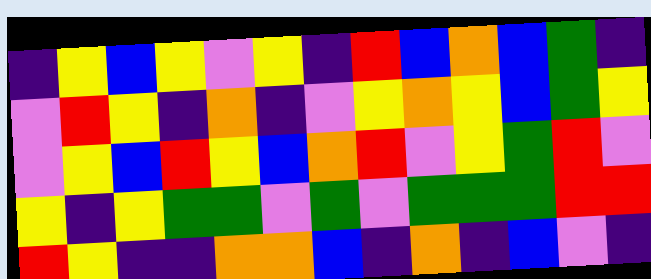[["indigo", "yellow", "blue", "yellow", "violet", "yellow", "indigo", "red", "blue", "orange", "blue", "green", "indigo"], ["violet", "red", "yellow", "indigo", "orange", "indigo", "violet", "yellow", "orange", "yellow", "blue", "green", "yellow"], ["violet", "yellow", "blue", "red", "yellow", "blue", "orange", "red", "violet", "yellow", "green", "red", "violet"], ["yellow", "indigo", "yellow", "green", "green", "violet", "green", "violet", "green", "green", "green", "red", "red"], ["red", "yellow", "indigo", "indigo", "orange", "orange", "blue", "indigo", "orange", "indigo", "blue", "violet", "indigo"]]